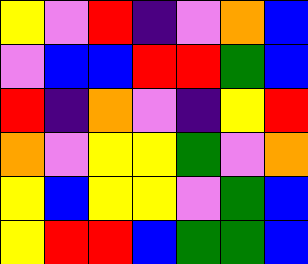[["yellow", "violet", "red", "indigo", "violet", "orange", "blue"], ["violet", "blue", "blue", "red", "red", "green", "blue"], ["red", "indigo", "orange", "violet", "indigo", "yellow", "red"], ["orange", "violet", "yellow", "yellow", "green", "violet", "orange"], ["yellow", "blue", "yellow", "yellow", "violet", "green", "blue"], ["yellow", "red", "red", "blue", "green", "green", "blue"]]